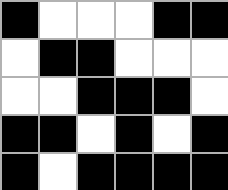[["black", "white", "white", "white", "black", "black"], ["white", "black", "black", "white", "white", "white"], ["white", "white", "black", "black", "black", "white"], ["black", "black", "white", "black", "white", "black"], ["black", "white", "black", "black", "black", "black"]]